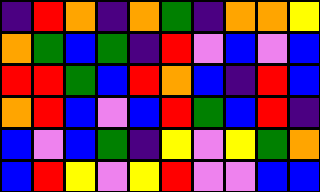[["indigo", "red", "orange", "indigo", "orange", "green", "indigo", "orange", "orange", "yellow"], ["orange", "green", "blue", "green", "indigo", "red", "violet", "blue", "violet", "blue"], ["red", "red", "green", "blue", "red", "orange", "blue", "indigo", "red", "blue"], ["orange", "red", "blue", "violet", "blue", "red", "green", "blue", "red", "indigo"], ["blue", "violet", "blue", "green", "indigo", "yellow", "violet", "yellow", "green", "orange"], ["blue", "red", "yellow", "violet", "yellow", "red", "violet", "violet", "blue", "blue"]]